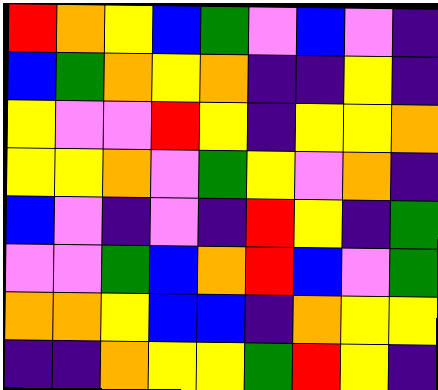[["red", "orange", "yellow", "blue", "green", "violet", "blue", "violet", "indigo"], ["blue", "green", "orange", "yellow", "orange", "indigo", "indigo", "yellow", "indigo"], ["yellow", "violet", "violet", "red", "yellow", "indigo", "yellow", "yellow", "orange"], ["yellow", "yellow", "orange", "violet", "green", "yellow", "violet", "orange", "indigo"], ["blue", "violet", "indigo", "violet", "indigo", "red", "yellow", "indigo", "green"], ["violet", "violet", "green", "blue", "orange", "red", "blue", "violet", "green"], ["orange", "orange", "yellow", "blue", "blue", "indigo", "orange", "yellow", "yellow"], ["indigo", "indigo", "orange", "yellow", "yellow", "green", "red", "yellow", "indigo"]]